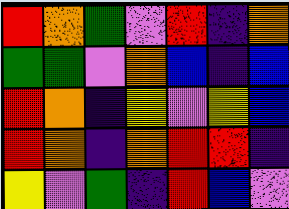[["red", "orange", "green", "violet", "red", "indigo", "orange"], ["green", "green", "violet", "orange", "blue", "indigo", "blue"], ["red", "orange", "indigo", "yellow", "violet", "yellow", "blue"], ["red", "orange", "indigo", "orange", "red", "red", "indigo"], ["yellow", "violet", "green", "indigo", "red", "blue", "violet"]]